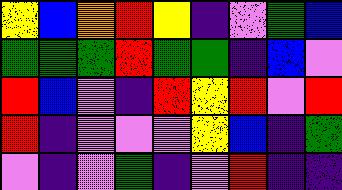[["yellow", "blue", "orange", "red", "yellow", "indigo", "violet", "green", "blue"], ["green", "green", "green", "red", "green", "green", "indigo", "blue", "violet"], ["red", "blue", "violet", "indigo", "red", "yellow", "red", "violet", "red"], ["red", "indigo", "violet", "violet", "violet", "yellow", "blue", "indigo", "green"], ["violet", "indigo", "violet", "green", "indigo", "violet", "red", "indigo", "indigo"]]